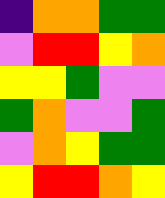[["indigo", "orange", "orange", "green", "green"], ["violet", "red", "red", "yellow", "orange"], ["yellow", "yellow", "green", "violet", "violet"], ["green", "orange", "violet", "violet", "green"], ["violet", "orange", "yellow", "green", "green"], ["yellow", "red", "red", "orange", "yellow"]]